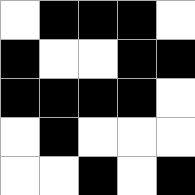[["white", "black", "black", "black", "white"], ["black", "white", "white", "black", "black"], ["black", "black", "black", "black", "white"], ["white", "black", "white", "white", "white"], ["white", "white", "black", "white", "black"]]